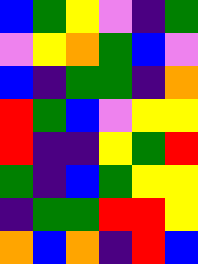[["blue", "green", "yellow", "violet", "indigo", "green"], ["violet", "yellow", "orange", "green", "blue", "violet"], ["blue", "indigo", "green", "green", "indigo", "orange"], ["red", "green", "blue", "violet", "yellow", "yellow"], ["red", "indigo", "indigo", "yellow", "green", "red"], ["green", "indigo", "blue", "green", "yellow", "yellow"], ["indigo", "green", "green", "red", "red", "yellow"], ["orange", "blue", "orange", "indigo", "red", "blue"]]